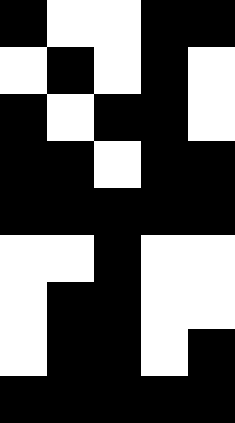[["black", "white", "white", "black", "black"], ["white", "black", "white", "black", "white"], ["black", "white", "black", "black", "white"], ["black", "black", "white", "black", "black"], ["black", "black", "black", "black", "black"], ["white", "white", "black", "white", "white"], ["white", "black", "black", "white", "white"], ["white", "black", "black", "white", "black"], ["black", "black", "black", "black", "black"]]